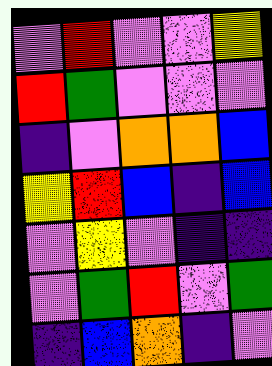[["violet", "red", "violet", "violet", "yellow"], ["red", "green", "violet", "violet", "violet"], ["indigo", "violet", "orange", "orange", "blue"], ["yellow", "red", "blue", "indigo", "blue"], ["violet", "yellow", "violet", "indigo", "indigo"], ["violet", "green", "red", "violet", "green"], ["indigo", "blue", "orange", "indigo", "violet"]]